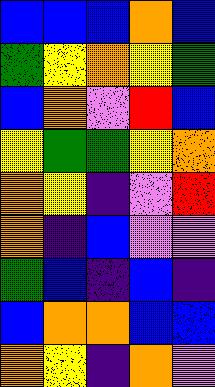[["blue", "blue", "blue", "orange", "blue"], ["green", "yellow", "orange", "yellow", "green"], ["blue", "orange", "violet", "red", "blue"], ["yellow", "green", "green", "yellow", "orange"], ["orange", "yellow", "indigo", "violet", "red"], ["orange", "indigo", "blue", "violet", "violet"], ["green", "blue", "indigo", "blue", "indigo"], ["blue", "orange", "orange", "blue", "blue"], ["orange", "yellow", "indigo", "orange", "violet"]]